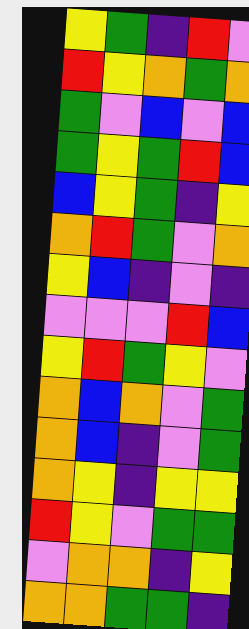[["yellow", "green", "indigo", "red", "violet"], ["red", "yellow", "orange", "green", "orange"], ["green", "violet", "blue", "violet", "blue"], ["green", "yellow", "green", "red", "blue"], ["blue", "yellow", "green", "indigo", "yellow"], ["orange", "red", "green", "violet", "orange"], ["yellow", "blue", "indigo", "violet", "indigo"], ["violet", "violet", "violet", "red", "blue"], ["yellow", "red", "green", "yellow", "violet"], ["orange", "blue", "orange", "violet", "green"], ["orange", "blue", "indigo", "violet", "green"], ["orange", "yellow", "indigo", "yellow", "yellow"], ["red", "yellow", "violet", "green", "green"], ["violet", "orange", "orange", "indigo", "yellow"], ["orange", "orange", "green", "green", "indigo"]]